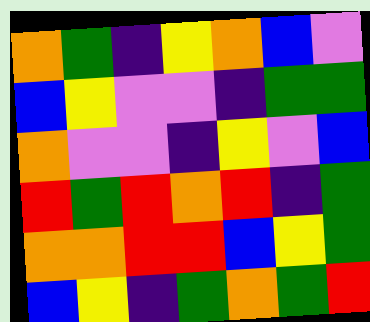[["orange", "green", "indigo", "yellow", "orange", "blue", "violet"], ["blue", "yellow", "violet", "violet", "indigo", "green", "green"], ["orange", "violet", "violet", "indigo", "yellow", "violet", "blue"], ["red", "green", "red", "orange", "red", "indigo", "green"], ["orange", "orange", "red", "red", "blue", "yellow", "green"], ["blue", "yellow", "indigo", "green", "orange", "green", "red"]]